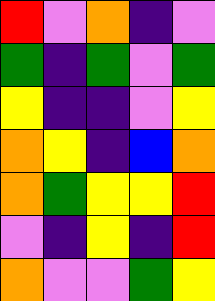[["red", "violet", "orange", "indigo", "violet"], ["green", "indigo", "green", "violet", "green"], ["yellow", "indigo", "indigo", "violet", "yellow"], ["orange", "yellow", "indigo", "blue", "orange"], ["orange", "green", "yellow", "yellow", "red"], ["violet", "indigo", "yellow", "indigo", "red"], ["orange", "violet", "violet", "green", "yellow"]]